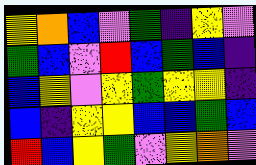[["yellow", "orange", "blue", "violet", "green", "indigo", "yellow", "violet"], ["green", "blue", "violet", "red", "blue", "green", "blue", "indigo"], ["blue", "yellow", "violet", "yellow", "green", "yellow", "yellow", "indigo"], ["blue", "indigo", "yellow", "yellow", "blue", "blue", "green", "blue"], ["red", "blue", "yellow", "green", "violet", "yellow", "orange", "violet"]]